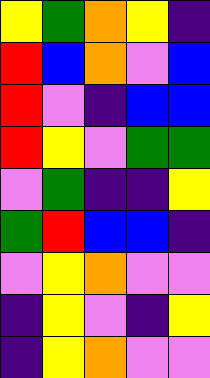[["yellow", "green", "orange", "yellow", "indigo"], ["red", "blue", "orange", "violet", "blue"], ["red", "violet", "indigo", "blue", "blue"], ["red", "yellow", "violet", "green", "green"], ["violet", "green", "indigo", "indigo", "yellow"], ["green", "red", "blue", "blue", "indigo"], ["violet", "yellow", "orange", "violet", "violet"], ["indigo", "yellow", "violet", "indigo", "yellow"], ["indigo", "yellow", "orange", "violet", "violet"]]